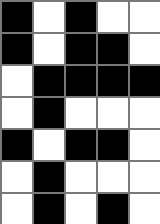[["black", "white", "black", "white", "white"], ["black", "white", "black", "black", "white"], ["white", "black", "black", "black", "black"], ["white", "black", "white", "white", "white"], ["black", "white", "black", "black", "white"], ["white", "black", "white", "white", "white"], ["white", "black", "white", "black", "white"]]